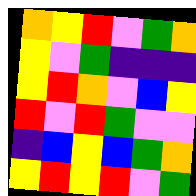[["orange", "yellow", "red", "violet", "green", "orange"], ["yellow", "violet", "green", "indigo", "indigo", "indigo"], ["yellow", "red", "orange", "violet", "blue", "yellow"], ["red", "violet", "red", "green", "violet", "violet"], ["indigo", "blue", "yellow", "blue", "green", "orange"], ["yellow", "red", "yellow", "red", "violet", "green"]]